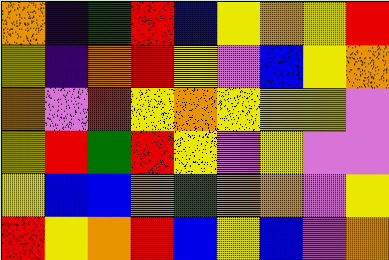[["orange", "indigo", "green", "red", "blue", "yellow", "orange", "yellow", "red"], ["yellow", "indigo", "orange", "red", "yellow", "violet", "blue", "yellow", "orange"], ["orange", "violet", "red", "yellow", "orange", "yellow", "yellow", "yellow", "violet"], ["yellow", "red", "green", "red", "yellow", "violet", "yellow", "violet", "violet"], ["yellow", "blue", "blue", "orange", "green", "orange", "orange", "violet", "yellow"], ["red", "yellow", "orange", "red", "blue", "yellow", "blue", "violet", "orange"]]